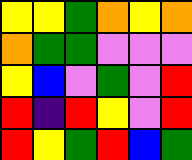[["yellow", "yellow", "green", "orange", "yellow", "orange"], ["orange", "green", "green", "violet", "violet", "violet"], ["yellow", "blue", "violet", "green", "violet", "red"], ["red", "indigo", "red", "yellow", "violet", "red"], ["red", "yellow", "green", "red", "blue", "green"]]